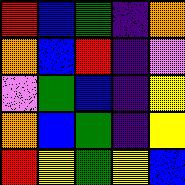[["red", "blue", "green", "indigo", "orange"], ["orange", "blue", "red", "indigo", "violet"], ["violet", "green", "blue", "indigo", "yellow"], ["orange", "blue", "green", "indigo", "yellow"], ["red", "yellow", "green", "yellow", "blue"]]